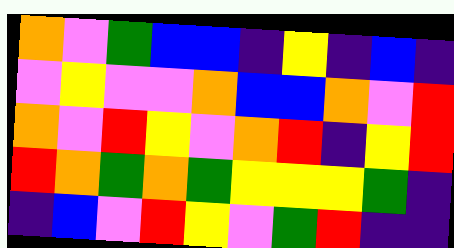[["orange", "violet", "green", "blue", "blue", "indigo", "yellow", "indigo", "blue", "indigo"], ["violet", "yellow", "violet", "violet", "orange", "blue", "blue", "orange", "violet", "red"], ["orange", "violet", "red", "yellow", "violet", "orange", "red", "indigo", "yellow", "red"], ["red", "orange", "green", "orange", "green", "yellow", "yellow", "yellow", "green", "indigo"], ["indigo", "blue", "violet", "red", "yellow", "violet", "green", "red", "indigo", "indigo"]]